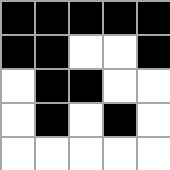[["black", "black", "black", "black", "black"], ["black", "black", "white", "white", "black"], ["white", "black", "black", "white", "white"], ["white", "black", "white", "black", "white"], ["white", "white", "white", "white", "white"]]